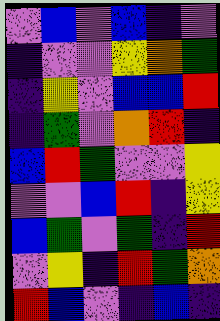[["violet", "blue", "violet", "blue", "indigo", "violet"], ["indigo", "violet", "violet", "yellow", "orange", "green"], ["indigo", "yellow", "violet", "blue", "blue", "red"], ["indigo", "green", "violet", "orange", "red", "indigo"], ["blue", "red", "green", "violet", "violet", "yellow"], ["violet", "violet", "blue", "red", "indigo", "yellow"], ["blue", "green", "violet", "green", "indigo", "red"], ["violet", "yellow", "indigo", "red", "green", "orange"], ["red", "blue", "violet", "indigo", "blue", "indigo"]]